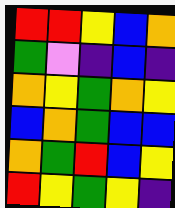[["red", "red", "yellow", "blue", "orange"], ["green", "violet", "indigo", "blue", "indigo"], ["orange", "yellow", "green", "orange", "yellow"], ["blue", "orange", "green", "blue", "blue"], ["orange", "green", "red", "blue", "yellow"], ["red", "yellow", "green", "yellow", "indigo"]]